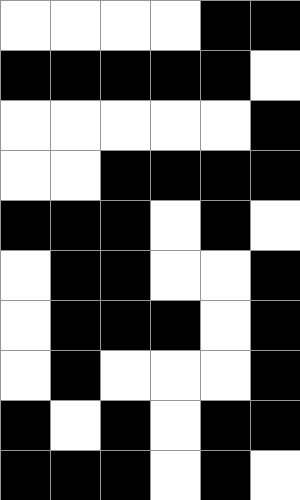[["white", "white", "white", "white", "black", "black"], ["black", "black", "black", "black", "black", "white"], ["white", "white", "white", "white", "white", "black"], ["white", "white", "black", "black", "black", "black"], ["black", "black", "black", "white", "black", "white"], ["white", "black", "black", "white", "white", "black"], ["white", "black", "black", "black", "white", "black"], ["white", "black", "white", "white", "white", "black"], ["black", "white", "black", "white", "black", "black"], ["black", "black", "black", "white", "black", "white"]]